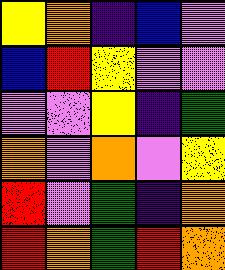[["yellow", "orange", "indigo", "blue", "violet"], ["blue", "red", "yellow", "violet", "violet"], ["violet", "violet", "yellow", "indigo", "green"], ["orange", "violet", "orange", "violet", "yellow"], ["red", "violet", "green", "indigo", "orange"], ["red", "orange", "green", "red", "orange"]]